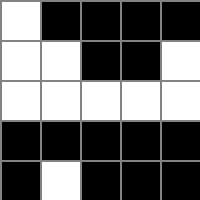[["white", "black", "black", "black", "black"], ["white", "white", "black", "black", "white"], ["white", "white", "white", "white", "white"], ["black", "black", "black", "black", "black"], ["black", "white", "black", "black", "black"]]